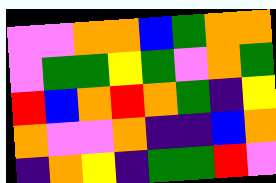[["violet", "violet", "orange", "orange", "blue", "green", "orange", "orange"], ["violet", "green", "green", "yellow", "green", "violet", "orange", "green"], ["red", "blue", "orange", "red", "orange", "green", "indigo", "yellow"], ["orange", "violet", "violet", "orange", "indigo", "indigo", "blue", "orange"], ["indigo", "orange", "yellow", "indigo", "green", "green", "red", "violet"]]